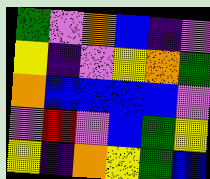[["green", "violet", "orange", "blue", "indigo", "violet"], ["yellow", "indigo", "violet", "yellow", "orange", "green"], ["orange", "blue", "blue", "blue", "blue", "violet"], ["violet", "red", "violet", "blue", "green", "yellow"], ["yellow", "indigo", "orange", "yellow", "green", "blue"]]